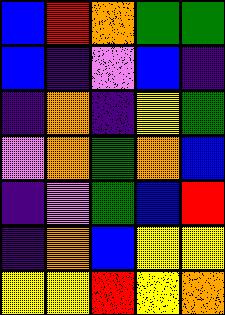[["blue", "red", "orange", "green", "green"], ["blue", "indigo", "violet", "blue", "indigo"], ["indigo", "orange", "indigo", "yellow", "green"], ["violet", "orange", "green", "orange", "blue"], ["indigo", "violet", "green", "blue", "red"], ["indigo", "orange", "blue", "yellow", "yellow"], ["yellow", "yellow", "red", "yellow", "orange"]]